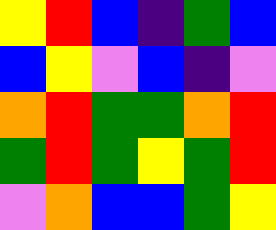[["yellow", "red", "blue", "indigo", "green", "blue"], ["blue", "yellow", "violet", "blue", "indigo", "violet"], ["orange", "red", "green", "green", "orange", "red"], ["green", "red", "green", "yellow", "green", "red"], ["violet", "orange", "blue", "blue", "green", "yellow"]]